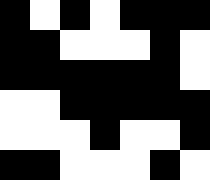[["black", "white", "black", "white", "black", "black", "black"], ["black", "black", "white", "white", "white", "black", "white"], ["black", "black", "black", "black", "black", "black", "white"], ["white", "white", "black", "black", "black", "black", "black"], ["white", "white", "white", "black", "white", "white", "black"], ["black", "black", "white", "white", "white", "black", "white"]]